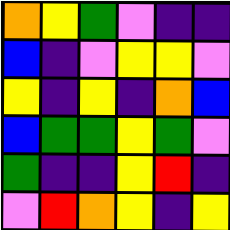[["orange", "yellow", "green", "violet", "indigo", "indigo"], ["blue", "indigo", "violet", "yellow", "yellow", "violet"], ["yellow", "indigo", "yellow", "indigo", "orange", "blue"], ["blue", "green", "green", "yellow", "green", "violet"], ["green", "indigo", "indigo", "yellow", "red", "indigo"], ["violet", "red", "orange", "yellow", "indigo", "yellow"]]